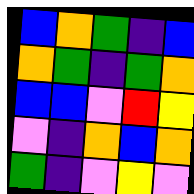[["blue", "orange", "green", "indigo", "blue"], ["orange", "green", "indigo", "green", "orange"], ["blue", "blue", "violet", "red", "yellow"], ["violet", "indigo", "orange", "blue", "orange"], ["green", "indigo", "violet", "yellow", "violet"]]